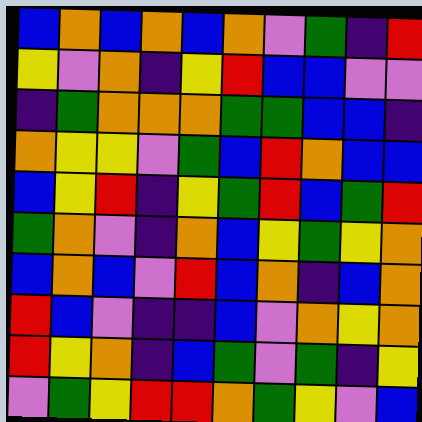[["blue", "orange", "blue", "orange", "blue", "orange", "violet", "green", "indigo", "red"], ["yellow", "violet", "orange", "indigo", "yellow", "red", "blue", "blue", "violet", "violet"], ["indigo", "green", "orange", "orange", "orange", "green", "green", "blue", "blue", "indigo"], ["orange", "yellow", "yellow", "violet", "green", "blue", "red", "orange", "blue", "blue"], ["blue", "yellow", "red", "indigo", "yellow", "green", "red", "blue", "green", "red"], ["green", "orange", "violet", "indigo", "orange", "blue", "yellow", "green", "yellow", "orange"], ["blue", "orange", "blue", "violet", "red", "blue", "orange", "indigo", "blue", "orange"], ["red", "blue", "violet", "indigo", "indigo", "blue", "violet", "orange", "yellow", "orange"], ["red", "yellow", "orange", "indigo", "blue", "green", "violet", "green", "indigo", "yellow"], ["violet", "green", "yellow", "red", "red", "orange", "green", "yellow", "violet", "blue"]]